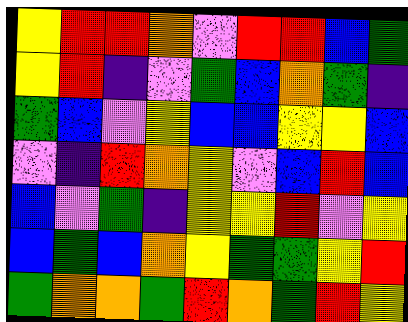[["yellow", "red", "red", "orange", "violet", "red", "red", "blue", "green"], ["yellow", "red", "indigo", "violet", "green", "blue", "orange", "green", "indigo"], ["green", "blue", "violet", "yellow", "blue", "blue", "yellow", "yellow", "blue"], ["violet", "indigo", "red", "orange", "yellow", "violet", "blue", "red", "blue"], ["blue", "violet", "green", "indigo", "yellow", "yellow", "red", "violet", "yellow"], ["blue", "green", "blue", "orange", "yellow", "green", "green", "yellow", "red"], ["green", "orange", "orange", "green", "red", "orange", "green", "red", "yellow"]]